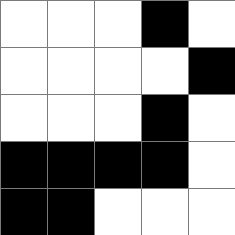[["white", "white", "white", "black", "white"], ["white", "white", "white", "white", "black"], ["white", "white", "white", "black", "white"], ["black", "black", "black", "black", "white"], ["black", "black", "white", "white", "white"]]